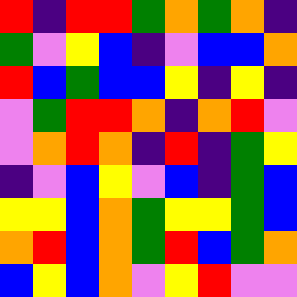[["red", "indigo", "red", "red", "green", "orange", "green", "orange", "indigo"], ["green", "violet", "yellow", "blue", "indigo", "violet", "blue", "blue", "orange"], ["red", "blue", "green", "blue", "blue", "yellow", "indigo", "yellow", "indigo"], ["violet", "green", "red", "red", "orange", "indigo", "orange", "red", "violet"], ["violet", "orange", "red", "orange", "indigo", "red", "indigo", "green", "yellow"], ["indigo", "violet", "blue", "yellow", "violet", "blue", "indigo", "green", "blue"], ["yellow", "yellow", "blue", "orange", "green", "yellow", "yellow", "green", "blue"], ["orange", "red", "blue", "orange", "green", "red", "blue", "green", "orange"], ["blue", "yellow", "blue", "orange", "violet", "yellow", "red", "violet", "violet"]]